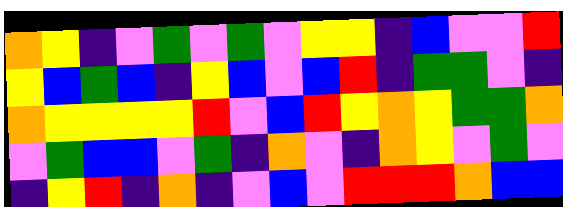[["orange", "yellow", "indigo", "violet", "green", "violet", "green", "violet", "yellow", "yellow", "indigo", "blue", "violet", "violet", "red"], ["yellow", "blue", "green", "blue", "indigo", "yellow", "blue", "violet", "blue", "red", "indigo", "green", "green", "violet", "indigo"], ["orange", "yellow", "yellow", "yellow", "yellow", "red", "violet", "blue", "red", "yellow", "orange", "yellow", "green", "green", "orange"], ["violet", "green", "blue", "blue", "violet", "green", "indigo", "orange", "violet", "indigo", "orange", "yellow", "violet", "green", "violet"], ["indigo", "yellow", "red", "indigo", "orange", "indigo", "violet", "blue", "violet", "red", "red", "red", "orange", "blue", "blue"]]